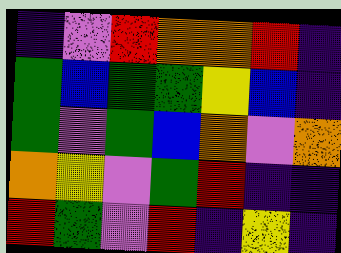[["indigo", "violet", "red", "orange", "orange", "red", "indigo"], ["green", "blue", "green", "green", "yellow", "blue", "indigo"], ["green", "violet", "green", "blue", "orange", "violet", "orange"], ["orange", "yellow", "violet", "green", "red", "indigo", "indigo"], ["red", "green", "violet", "red", "indigo", "yellow", "indigo"]]